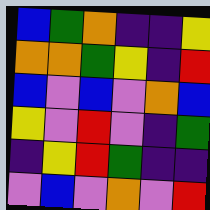[["blue", "green", "orange", "indigo", "indigo", "yellow"], ["orange", "orange", "green", "yellow", "indigo", "red"], ["blue", "violet", "blue", "violet", "orange", "blue"], ["yellow", "violet", "red", "violet", "indigo", "green"], ["indigo", "yellow", "red", "green", "indigo", "indigo"], ["violet", "blue", "violet", "orange", "violet", "red"]]